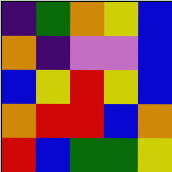[["indigo", "green", "orange", "yellow", "blue"], ["orange", "indigo", "violet", "violet", "blue"], ["blue", "yellow", "red", "yellow", "blue"], ["orange", "red", "red", "blue", "orange"], ["red", "blue", "green", "green", "yellow"]]